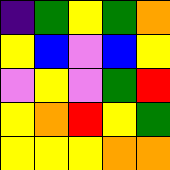[["indigo", "green", "yellow", "green", "orange"], ["yellow", "blue", "violet", "blue", "yellow"], ["violet", "yellow", "violet", "green", "red"], ["yellow", "orange", "red", "yellow", "green"], ["yellow", "yellow", "yellow", "orange", "orange"]]